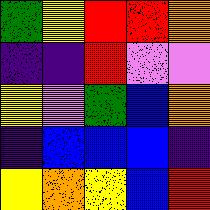[["green", "yellow", "red", "red", "orange"], ["indigo", "indigo", "red", "violet", "violet"], ["yellow", "violet", "green", "blue", "orange"], ["indigo", "blue", "blue", "blue", "indigo"], ["yellow", "orange", "yellow", "blue", "red"]]